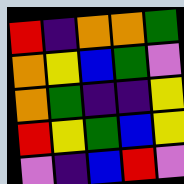[["red", "indigo", "orange", "orange", "green"], ["orange", "yellow", "blue", "green", "violet"], ["orange", "green", "indigo", "indigo", "yellow"], ["red", "yellow", "green", "blue", "yellow"], ["violet", "indigo", "blue", "red", "violet"]]